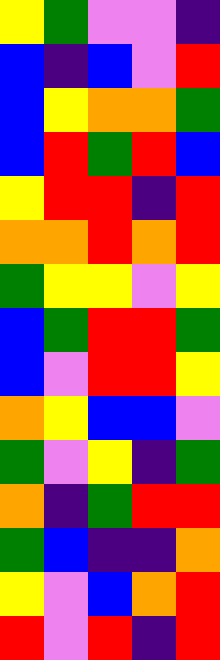[["yellow", "green", "violet", "violet", "indigo"], ["blue", "indigo", "blue", "violet", "red"], ["blue", "yellow", "orange", "orange", "green"], ["blue", "red", "green", "red", "blue"], ["yellow", "red", "red", "indigo", "red"], ["orange", "orange", "red", "orange", "red"], ["green", "yellow", "yellow", "violet", "yellow"], ["blue", "green", "red", "red", "green"], ["blue", "violet", "red", "red", "yellow"], ["orange", "yellow", "blue", "blue", "violet"], ["green", "violet", "yellow", "indigo", "green"], ["orange", "indigo", "green", "red", "red"], ["green", "blue", "indigo", "indigo", "orange"], ["yellow", "violet", "blue", "orange", "red"], ["red", "violet", "red", "indigo", "red"]]